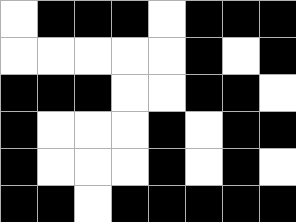[["white", "black", "black", "black", "white", "black", "black", "black"], ["white", "white", "white", "white", "white", "black", "white", "black"], ["black", "black", "black", "white", "white", "black", "black", "white"], ["black", "white", "white", "white", "black", "white", "black", "black"], ["black", "white", "white", "white", "black", "white", "black", "white"], ["black", "black", "white", "black", "black", "black", "black", "black"]]